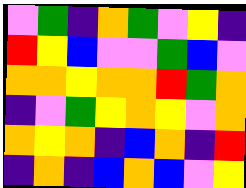[["violet", "green", "indigo", "orange", "green", "violet", "yellow", "indigo"], ["red", "yellow", "blue", "violet", "violet", "green", "blue", "violet"], ["orange", "orange", "yellow", "orange", "orange", "red", "green", "orange"], ["indigo", "violet", "green", "yellow", "orange", "yellow", "violet", "orange"], ["orange", "yellow", "orange", "indigo", "blue", "orange", "indigo", "red"], ["indigo", "orange", "indigo", "blue", "orange", "blue", "violet", "yellow"]]